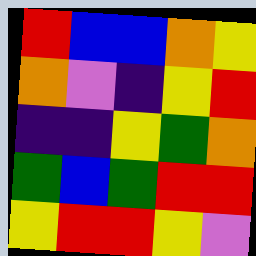[["red", "blue", "blue", "orange", "yellow"], ["orange", "violet", "indigo", "yellow", "red"], ["indigo", "indigo", "yellow", "green", "orange"], ["green", "blue", "green", "red", "red"], ["yellow", "red", "red", "yellow", "violet"]]